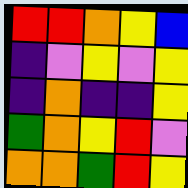[["red", "red", "orange", "yellow", "blue"], ["indigo", "violet", "yellow", "violet", "yellow"], ["indigo", "orange", "indigo", "indigo", "yellow"], ["green", "orange", "yellow", "red", "violet"], ["orange", "orange", "green", "red", "yellow"]]